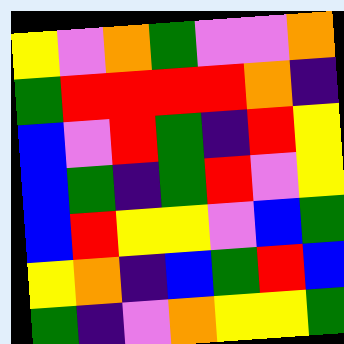[["yellow", "violet", "orange", "green", "violet", "violet", "orange"], ["green", "red", "red", "red", "red", "orange", "indigo"], ["blue", "violet", "red", "green", "indigo", "red", "yellow"], ["blue", "green", "indigo", "green", "red", "violet", "yellow"], ["blue", "red", "yellow", "yellow", "violet", "blue", "green"], ["yellow", "orange", "indigo", "blue", "green", "red", "blue"], ["green", "indigo", "violet", "orange", "yellow", "yellow", "green"]]